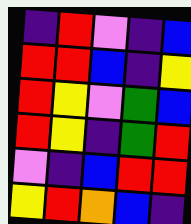[["indigo", "red", "violet", "indigo", "blue"], ["red", "red", "blue", "indigo", "yellow"], ["red", "yellow", "violet", "green", "blue"], ["red", "yellow", "indigo", "green", "red"], ["violet", "indigo", "blue", "red", "red"], ["yellow", "red", "orange", "blue", "indigo"]]